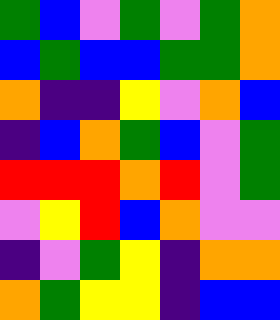[["green", "blue", "violet", "green", "violet", "green", "orange"], ["blue", "green", "blue", "blue", "green", "green", "orange"], ["orange", "indigo", "indigo", "yellow", "violet", "orange", "blue"], ["indigo", "blue", "orange", "green", "blue", "violet", "green"], ["red", "red", "red", "orange", "red", "violet", "green"], ["violet", "yellow", "red", "blue", "orange", "violet", "violet"], ["indigo", "violet", "green", "yellow", "indigo", "orange", "orange"], ["orange", "green", "yellow", "yellow", "indigo", "blue", "blue"]]